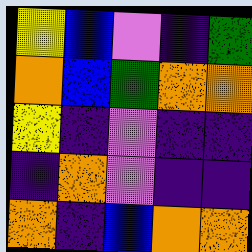[["yellow", "blue", "violet", "indigo", "green"], ["orange", "blue", "green", "orange", "orange"], ["yellow", "indigo", "violet", "indigo", "indigo"], ["indigo", "orange", "violet", "indigo", "indigo"], ["orange", "indigo", "blue", "orange", "orange"]]